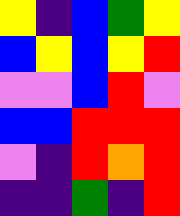[["yellow", "indigo", "blue", "green", "yellow"], ["blue", "yellow", "blue", "yellow", "red"], ["violet", "violet", "blue", "red", "violet"], ["blue", "blue", "red", "red", "red"], ["violet", "indigo", "red", "orange", "red"], ["indigo", "indigo", "green", "indigo", "red"]]